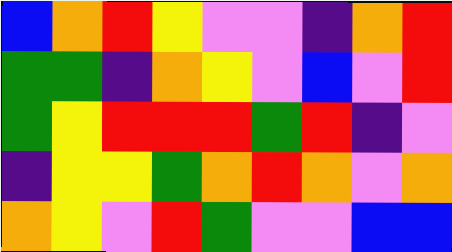[["blue", "orange", "red", "yellow", "violet", "violet", "indigo", "orange", "red"], ["green", "green", "indigo", "orange", "yellow", "violet", "blue", "violet", "red"], ["green", "yellow", "red", "red", "red", "green", "red", "indigo", "violet"], ["indigo", "yellow", "yellow", "green", "orange", "red", "orange", "violet", "orange"], ["orange", "yellow", "violet", "red", "green", "violet", "violet", "blue", "blue"]]